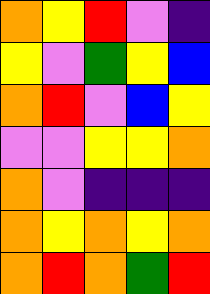[["orange", "yellow", "red", "violet", "indigo"], ["yellow", "violet", "green", "yellow", "blue"], ["orange", "red", "violet", "blue", "yellow"], ["violet", "violet", "yellow", "yellow", "orange"], ["orange", "violet", "indigo", "indigo", "indigo"], ["orange", "yellow", "orange", "yellow", "orange"], ["orange", "red", "orange", "green", "red"]]